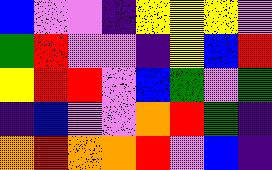[["blue", "violet", "violet", "indigo", "yellow", "yellow", "yellow", "violet"], ["green", "red", "violet", "violet", "indigo", "yellow", "blue", "red"], ["yellow", "red", "red", "violet", "blue", "green", "violet", "green"], ["indigo", "blue", "violet", "violet", "orange", "red", "green", "indigo"], ["orange", "red", "orange", "orange", "red", "violet", "blue", "indigo"]]